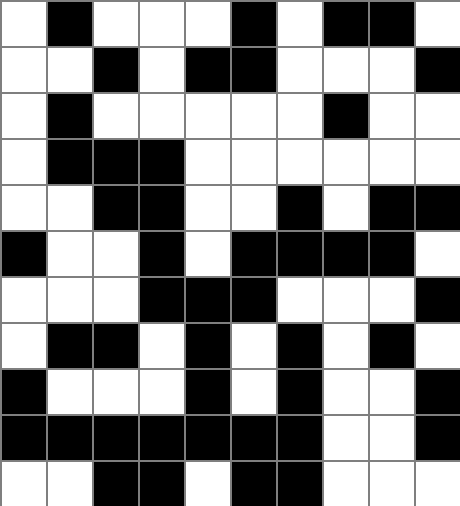[["white", "black", "white", "white", "white", "black", "white", "black", "black", "white"], ["white", "white", "black", "white", "black", "black", "white", "white", "white", "black"], ["white", "black", "white", "white", "white", "white", "white", "black", "white", "white"], ["white", "black", "black", "black", "white", "white", "white", "white", "white", "white"], ["white", "white", "black", "black", "white", "white", "black", "white", "black", "black"], ["black", "white", "white", "black", "white", "black", "black", "black", "black", "white"], ["white", "white", "white", "black", "black", "black", "white", "white", "white", "black"], ["white", "black", "black", "white", "black", "white", "black", "white", "black", "white"], ["black", "white", "white", "white", "black", "white", "black", "white", "white", "black"], ["black", "black", "black", "black", "black", "black", "black", "white", "white", "black"], ["white", "white", "black", "black", "white", "black", "black", "white", "white", "white"]]